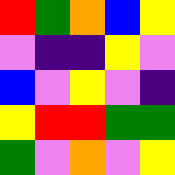[["red", "green", "orange", "blue", "yellow"], ["violet", "indigo", "indigo", "yellow", "violet"], ["blue", "violet", "yellow", "violet", "indigo"], ["yellow", "red", "red", "green", "green"], ["green", "violet", "orange", "violet", "yellow"]]